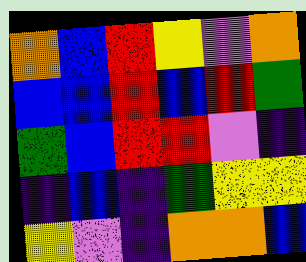[["orange", "blue", "red", "yellow", "violet", "orange"], ["blue", "blue", "red", "blue", "red", "green"], ["green", "blue", "red", "red", "violet", "indigo"], ["indigo", "blue", "indigo", "green", "yellow", "yellow"], ["yellow", "violet", "indigo", "orange", "orange", "blue"]]